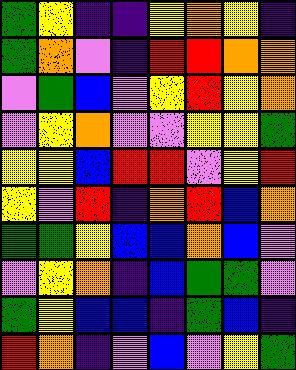[["green", "yellow", "indigo", "indigo", "yellow", "orange", "yellow", "indigo"], ["green", "orange", "violet", "indigo", "red", "red", "orange", "orange"], ["violet", "green", "blue", "violet", "yellow", "red", "yellow", "orange"], ["violet", "yellow", "orange", "violet", "violet", "yellow", "yellow", "green"], ["yellow", "yellow", "blue", "red", "red", "violet", "yellow", "red"], ["yellow", "violet", "red", "indigo", "orange", "red", "blue", "orange"], ["green", "green", "yellow", "blue", "blue", "orange", "blue", "violet"], ["violet", "yellow", "orange", "indigo", "blue", "green", "green", "violet"], ["green", "yellow", "blue", "blue", "indigo", "green", "blue", "indigo"], ["red", "orange", "indigo", "violet", "blue", "violet", "yellow", "green"]]